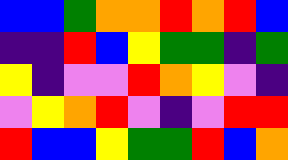[["blue", "blue", "green", "orange", "orange", "red", "orange", "red", "blue"], ["indigo", "indigo", "red", "blue", "yellow", "green", "green", "indigo", "green"], ["yellow", "indigo", "violet", "violet", "red", "orange", "yellow", "violet", "indigo"], ["violet", "yellow", "orange", "red", "violet", "indigo", "violet", "red", "red"], ["red", "blue", "blue", "yellow", "green", "green", "red", "blue", "orange"]]